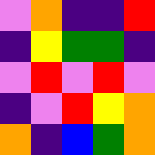[["violet", "orange", "indigo", "indigo", "red"], ["indigo", "yellow", "green", "green", "indigo"], ["violet", "red", "violet", "red", "violet"], ["indigo", "violet", "red", "yellow", "orange"], ["orange", "indigo", "blue", "green", "orange"]]